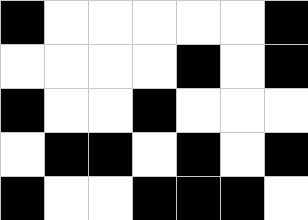[["black", "white", "white", "white", "white", "white", "black"], ["white", "white", "white", "white", "black", "white", "black"], ["black", "white", "white", "black", "white", "white", "white"], ["white", "black", "black", "white", "black", "white", "black"], ["black", "white", "white", "black", "black", "black", "white"]]